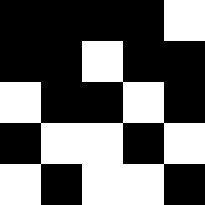[["black", "black", "black", "black", "white"], ["black", "black", "white", "black", "black"], ["white", "black", "black", "white", "black"], ["black", "white", "white", "black", "white"], ["white", "black", "white", "white", "black"]]